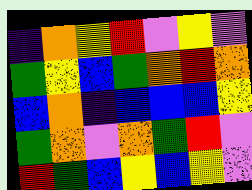[["indigo", "orange", "yellow", "red", "violet", "yellow", "violet"], ["green", "yellow", "blue", "green", "orange", "red", "orange"], ["blue", "orange", "indigo", "blue", "blue", "blue", "yellow"], ["green", "orange", "violet", "orange", "green", "red", "violet"], ["red", "green", "blue", "yellow", "blue", "yellow", "violet"]]